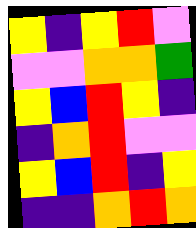[["yellow", "indigo", "yellow", "red", "violet"], ["violet", "violet", "orange", "orange", "green"], ["yellow", "blue", "red", "yellow", "indigo"], ["indigo", "orange", "red", "violet", "violet"], ["yellow", "blue", "red", "indigo", "yellow"], ["indigo", "indigo", "orange", "red", "orange"]]